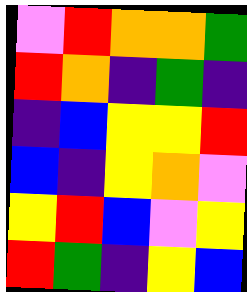[["violet", "red", "orange", "orange", "green"], ["red", "orange", "indigo", "green", "indigo"], ["indigo", "blue", "yellow", "yellow", "red"], ["blue", "indigo", "yellow", "orange", "violet"], ["yellow", "red", "blue", "violet", "yellow"], ["red", "green", "indigo", "yellow", "blue"]]